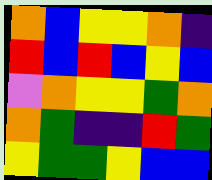[["orange", "blue", "yellow", "yellow", "orange", "indigo"], ["red", "blue", "red", "blue", "yellow", "blue"], ["violet", "orange", "yellow", "yellow", "green", "orange"], ["orange", "green", "indigo", "indigo", "red", "green"], ["yellow", "green", "green", "yellow", "blue", "blue"]]